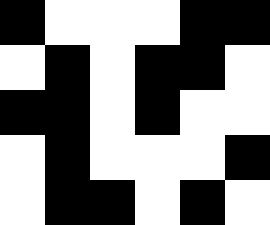[["black", "white", "white", "white", "black", "black"], ["white", "black", "white", "black", "black", "white"], ["black", "black", "white", "black", "white", "white"], ["white", "black", "white", "white", "white", "black"], ["white", "black", "black", "white", "black", "white"]]